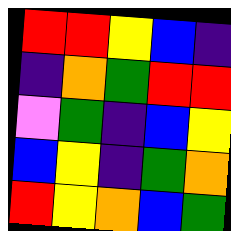[["red", "red", "yellow", "blue", "indigo"], ["indigo", "orange", "green", "red", "red"], ["violet", "green", "indigo", "blue", "yellow"], ["blue", "yellow", "indigo", "green", "orange"], ["red", "yellow", "orange", "blue", "green"]]